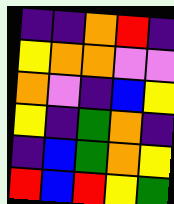[["indigo", "indigo", "orange", "red", "indigo"], ["yellow", "orange", "orange", "violet", "violet"], ["orange", "violet", "indigo", "blue", "yellow"], ["yellow", "indigo", "green", "orange", "indigo"], ["indigo", "blue", "green", "orange", "yellow"], ["red", "blue", "red", "yellow", "green"]]